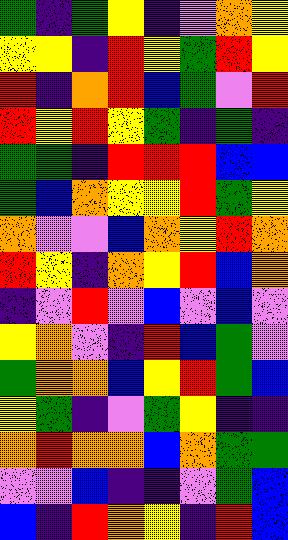[["green", "indigo", "green", "yellow", "indigo", "violet", "orange", "yellow"], ["yellow", "yellow", "indigo", "red", "yellow", "green", "red", "yellow"], ["red", "indigo", "orange", "red", "blue", "green", "violet", "red"], ["red", "yellow", "red", "yellow", "green", "indigo", "green", "indigo"], ["green", "green", "indigo", "red", "red", "red", "blue", "blue"], ["green", "blue", "orange", "yellow", "yellow", "red", "green", "yellow"], ["orange", "violet", "violet", "blue", "orange", "yellow", "red", "orange"], ["red", "yellow", "indigo", "orange", "yellow", "red", "blue", "orange"], ["indigo", "violet", "red", "violet", "blue", "violet", "blue", "violet"], ["yellow", "orange", "violet", "indigo", "red", "blue", "green", "violet"], ["green", "orange", "orange", "blue", "yellow", "red", "green", "blue"], ["yellow", "green", "indigo", "violet", "green", "yellow", "indigo", "indigo"], ["orange", "red", "orange", "orange", "blue", "orange", "green", "green"], ["violet", "violet", "blue", "indigo", "indigo", "violet", "green", "blue"], ["blue", "indigo", "red", "orange", "yellow", "indigo", "red", "blue"]]